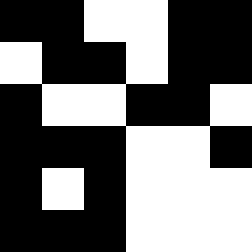[["black", "black", "white", "white", "black", "black"], ["white", "black", "black", "white", "black", "black"], ["black", "white", "white", "black", "black", "white"], ["black", "black", "black", "white", "white", "black"], ["black", "white", "black", "white", "white", "white"], ["black", "black", "black", "white", "white", "white"]]